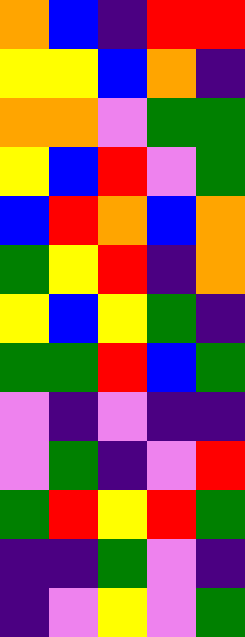[["orange", "blue", "indigo", "red", "red"], ["yellow", "yellow", "blue", "orange", "indigo"], ["orange", "orange", "violet", "green", "green"], ["yellow", "blue", "red", "violet", "green"], ["blue", "red", "orange", "blue", "orange"], ["green", "yellow", "red", "indigo", "orange"], ["yellow", "blue", "yellow", "green", "indigo"], ["green", "green", "red", "blue", "green"], ["violet", "indigo", "violet", "indigo", "indigo"], ["violet", "green", "indigo", "violet", "red"], ["green", "red", "yellow", "red", "green"], ["indigo", "indigo", "green", "violet", "indigo"], ["indigo", "violet", "yellow", "violet", "green"]]